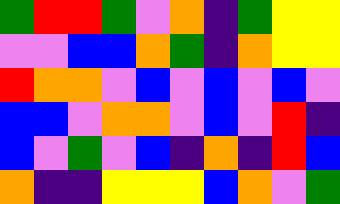[["green", "red", "red", "green", "violet", "orange", "indigo", "green", "yellow", "yellow"], ["violet", "violet", "blue", "blue", "orange", "green", "indigo", "orange", "yellow", "yellow"], ["red", "orange", "orange", "violet", "blue", "violet", "blue", "violet", "blue", "violet"], ["blue", "blue", "violet", "orange", "orange", "violet", "blue", "violet", "red", "indigo"], ["blue", "violet", "green", "violet", "blue", "indigo", "orange", "indigo", "red", "blue"], ["orange", "indigo", "indigo", "yellow", "yellow", "yellow", "blue", "orange", "violet", "green"]]